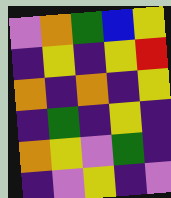[["violet", "orange", "green", "blue", "yellow"], ["indigo", "yellow", "indigo", "yellow", "red"], ["orange", "indigo", "orange", "indigo", "yellow"], ["indigo", "green", "indigo", "yellow", "indigo"], ["orange", "yellow", "violet", "green", "indigo"], ["indigo", "violet", "yellow", "indigo", "violet"]]